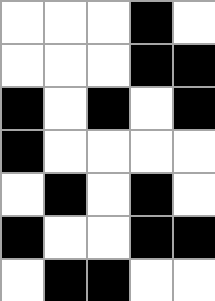[["white", "white", "white", "black", "white"], ["white", "white", "white", "black", "black"], ["black", "white", "black", "white", "black"], ["black", "white", "white", "white", "white"], ["white", "black", "white", "black", "white"], ["black", "white", "white", "black", "black"], ["white", "black", "black", "white", "white"]]